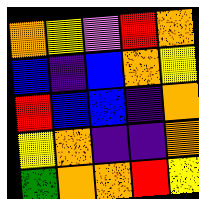[["orange", "yellow", "violet", "red", "orange"], ["blue", "indigo", "blue", "orange", "yellow"], ["red", "blue", "blue", "indigo", "orange"], ["yellow", "orange", "indigo", "indigo", "orange"], ["green", "orange", "orange", "red", "yellow"]]